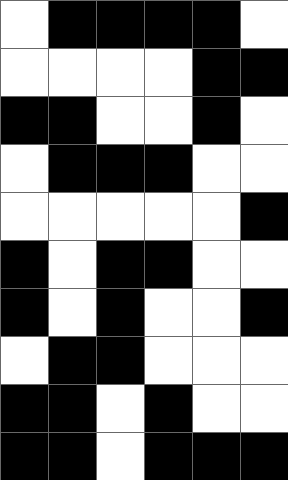[["white", "black", "black", "black", "black", "white"], ["white", "white", "white", "white", "black", "black"], ["black", "black", "white", "white", "black", "white"], ["white", "black", "black", "black", "white", "white"], ["white", "white", "white", "white", "white", "black"], ["black", "white", "black", "black", "white", "white"], ["black", "white", "black", "white", "white", "black"], ["white", "black", "black", "white", "white", "white"], ["black", "black", "white", "black", "white", "white"], ["black", "black", "white", "black", "black", "black"]]